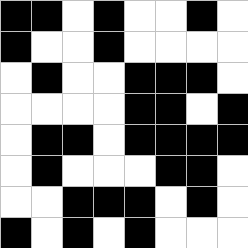[["black", "black", "white", "black", "white", "white", "black", "white"], ["black", "white", "white", "black", "white", "white", "white", "white"], ["white", "black", "white", "white", "black", "black", "black", "white"], ["white", "white", "white", "white", "black", "black", "white", "black"], ["white", "black", "black", "white", "black", "black", "black", "black"], ["white", "black", "white", "white", "white", "black", "black", "white"], ["white", "white", "black", "black", "black", "white", "black", "white"], ["black", "white", "black", "white", "black", "white", "white", "white"]]